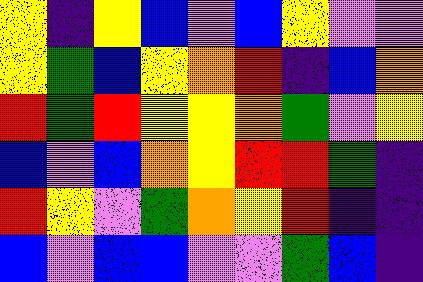[["yellow", "indigo", "yellow", "blue", "violet", "blue", "yellow", "violet", "violet"], ["yellow", "green", "blue", "yellow", "orange", "red", "indigo", "blue", "orange"], ["red", "green", "red", "yellow", "yellow", "orange", "green", "violet", "yellow"], ["blue", "violet", "blue", "orange", "yellow", "red", "red", "green", "indigo"], ["red", "yellow", "violet", "green", "orange", "yellow", "red", "indigo", "indigo"], ["blue", "violet", "blue", "blue", "violet", "violet", "green", "blue", "indigo"]]